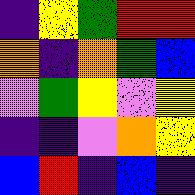[["indigo", "yellow", "green", "red", "red"], ["orange", "indigo", "orange", "green", "blue"], ["violet", "green", "yellow", "violet", "yellow"], ["indigo", "indigo", "violet", "orange", "yellow"], ["blue", "red", "indigo", "blue", "indigo"]]